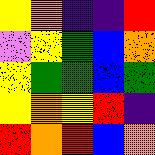[["yellow", "orange", "indigo", "indigo", "red"], ["violet", "yellow", "green", "blue", "orange"], ["yellow", "green", "green", "blue", "green"], ["yellow", "orange", "yellow", "red", "indigo"], ["red", "orange", "red", "blue", "orange"]]